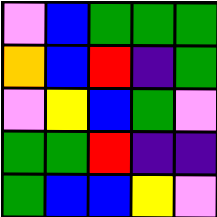[["violet", "blue", "green", "green", "green"], ["orange", "blue", "red", "indigo", "green"], ["violet", "yellow", "blue", "green", "violet"], ["green", "green", "red", "indigo", "indigo"], ["green", "blue", "blue", "yellow", "violet"]]